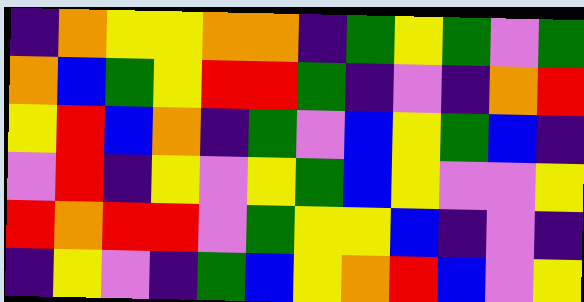[["indigo", "orange", "yellow", "yellow", "orange", "orange", "indigo", "green", "yellow", "green", "violet", "green"], ["orange", "blue", "green", "yellow", "red", "red", "green", "indigo", "violet", "indigo", "orange", "red"], ["yellow", "red", "blue", "orange", "indigo", "green", "violet", "blue", "yellow", "green", "blue", "indigo"], ["violet", "red", "indigo", "yellow", "violet", "yellow", "green", "blue", "yellow", "violet", "violet", "yellow"], ["red", "orange", "red", "red", "violet", "green", "yellow", "yellow", "blue", "indigo", "violet", "indigo"], ["indigo", "yellow", "violet", "indigo", "green", "blue", "yellow", "orange", "red", "blue", "violet", "yellow"]]